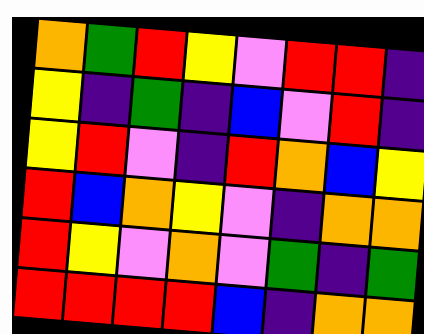[["orange", "green", "red", "yellow", "violet", "red", "red", "indigo"], ["yellow", "indigo", "green", "indigo", "blue", "violet", "red", "indigo"], ["yellow", "red", "violet", "indigo", "red", "orange", "blue", "yellow"], ["red", "blue", "orange", "yellow", "violet", "indigo", "orange", "orange"], ["red", "yellow", "violet", "orange", "violet", "green", "indigo", "green"], ["red", "red", "red", "red", "blue", "indigo", "orange", "orange"]]